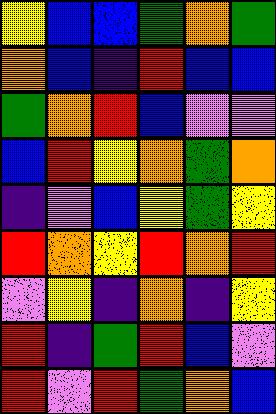[["yellow", "blue", "blue", "green", "orange", "green"], ["orange", "blue", "indigo", "red", "blue", "blue"], ["green", "orange", "red", "blue", "violet", "violet"], ["blue", "red", "yellow", "orange", "green", "orange"], ["indigo", "violet", "blue", "yellow", "green", "yellow"], ["red", "orange", "yellow", "red", "orange", "red"], ["violet", "yellow", "indigo", "orange", "indigo", "yellow"], ["red", "indigo", "green", "red", "blue", "violet"], ["red", "violet", "red", "green", "orange", "blue"]]